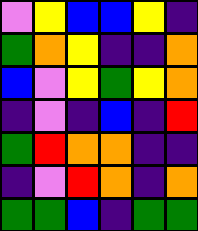[["violet", "yellow", "blue", "blue", "yellow", "indigo"], ["green", "orange", "yellow", "indigo", "indigo", "orange"], ["blue", "violet", "yellow", "green", "yellow", "orange"], ["indigo", "violet", "indigo", "blue", "indigo", "red"], ["green", "red", "orange", "orange", "indigo", "indigo"], ["indigo", "violet", "red", "orange", "indigo", "orange"], ["green", "green", "blue", "indigo", "green", "green"]]